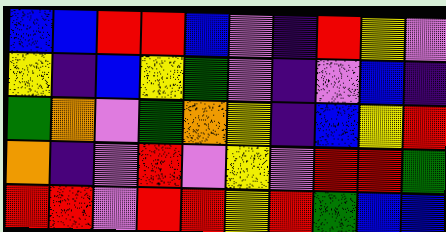[["blue", "blue", "red", "red", "blue", "violet", "indigo", "red", "yellow", "violet"], ["yellow", "indigo", "blue", "yellow", "green", "violet", "indigo", "violet", "blue", "indigo"], ["green", "orange", "violet", "green", "orange", "yellow", "indigo", "blue", "yellow", "red"], ["orange", "indigo", "violet", "red", "violet", "yellow", "violet", "red", "red", "green"], ["red", "red", "violet", "red", "red", "yellow", "red", "green", "blue", "blue"]]